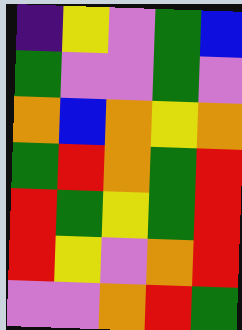[["indigo", "yellow", "violet", "green", "blue"], ["green", "violet", "violet", "green", "violet"], ["orange", "blue", "orange", "yellow", "orange"], ["green", "red", "orange", "green", "red"], ["red", "green", "yellow", "green", "red"], ["red", "yellow", "violet", "orange", "red"], ["violet", "violet", "orange", "red", "green"]]